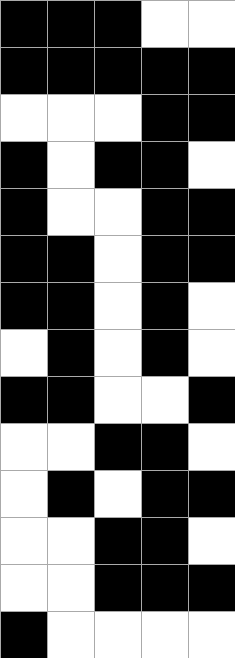[["black", "black", "black", "white", "white"], ["black", "black", "black", "black", "black"], ["white", "white", "white", "black", "black"], ["black", "white", "black", "black", "white"], ["black", "white", "white", "black", "black"], ["black", "black", "white", "black", "black"], ["black", "black", "white", "black", "white"], ["white", "black", "white", "black", "white"], ["black", "black", "white", "white", "black"], ["white", "white", "black", "black", "white"], ["white", "black", "white", "black", "black"], ["white", "white", "black", "black", "white"], ["white", "white", "black", "black", "black"], ["black", "white", "white", "white", "white"]]